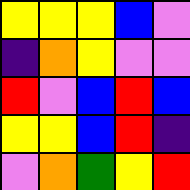[["yellow", "yellow", "yellow", "blue", "violet"], ["indigo", "orange", "yellow", "violet", "violet"], ["red", "violet", "blue", "red", "blue"], ["yellow", "yellow", "blue", "red", "indigo"], ["violet", "orange", "green", "yellow", "red"]]